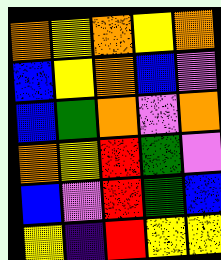[["orange", "yellow", "orange", "yellow", "orange"], ["blue", "yellow", "orange", "blue", "violet"], ["blue", "green", "orange", "violet", "orange"], ["orange", "yellow", "red", "green", "violet"], ["blue", "violet", "red", "green", "blue"], ["yellow", "indigo", "red", "yellow", "yellow"]]